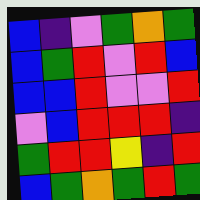[["blue", "indigo", "violet", "green", "orange", "green"], ["blue", "green", "red", "violet", "red", "blue"], ["blue", "blue", "red", "violet", "violet", "red"], ["violet", "blue", "red", "red", "red", "indigo"], ["green", "red", "red", "yellow", "indigo", "red"], ["blue", "green", "orange", "green", "red", "green"]]